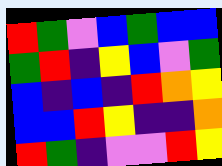[["red", "green", "violet", "blue", "green", "blue", "blue"], ["green", "red", "indigo", "yellow", "blue", "violet", "green"], ["blue", "indigo", "blue", "indigo", "red", "orange", "yellow"], ["blue", "blue", "red", "yellow", "indigo", "indigo", "orange"], ["red", "green", "indigo", "violet", "violet", "red", "yellow"]]